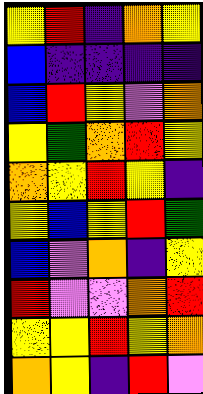[["yellow", "red", "indigo", "orange", "yellow"], ["blue", "indigo", "indigo", "indigo", "indigo"], ["blue", "red", "yellow", "violet", "orange"], ["yellow", "green", "orange", "red", "yellow"], ["orange", "yellow", "red", "yellow", "indigo"], ["yellow", "blue", "yellow", "red", "green"], ["blue", "violet", "orange", "indigo", "yellow"], ["red", "violet", "violet", "orange", "red"], ["yellow", "yellow", "red", "yellow", "orange"], ["orange", "yellow", "indigo", "red", "violet"]]